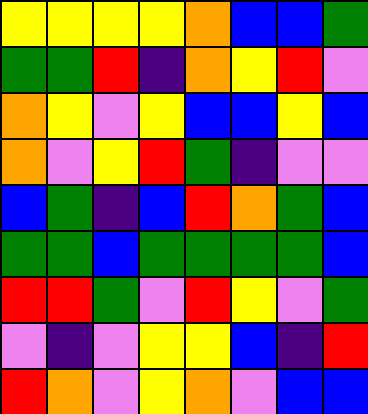[["yellow", "yellow", "yellow", "yellow", "orange", "blue", "blue", "green"], ["green", "green", "red", "indigo", "orange", "yellow", "red", "violet"], ["orange", "yellow", "violet", "yellow", "blue", "blue", "yellow", "blue"], ["orange", "violet", "yellow", "red", "green", "indigo", "violet", "violet"], ["blue", "green", "indigo", "blue", "red", "orange", "green", "blue"], ["green", "green", "blue", "green", "green", "green", "green", "blue"], ["red", "red", "green", "violet", "red", "yellow", "violet", "green"], ["violet", "indigo", "violet", "yellow", "yellow", "blue", "indigo", "red"], ["red", "orange", "violet", "yellow", "orange", "violet", "blue", "blue"]]